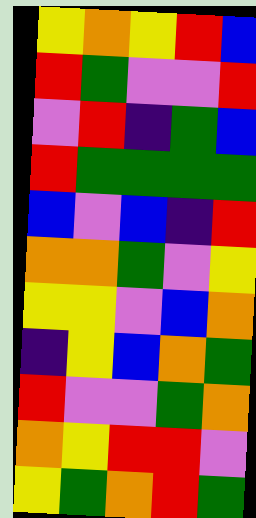[["yellow", "orange", "yellow", "red", "blue"], ["red", "green", "violet", "violet", "red"], ["violet", "red", "indigo", "green", "blue"], ["red", "green", "green", "green", "green"], ["blue", "violet", "blue", "indigo", "red"], ["orange", "orange", "green", "violet", "yellow"], ["yellow", "yellow", "violet", "blue", "orange"], ["indigo", "yellow", "blue", "orange", "green"], ["red", "violet", "violet", "green", "orange"], ["orange", "yellow", "red", "red", "violet"], ["yellow", "green", "orange", "red", "green"]]